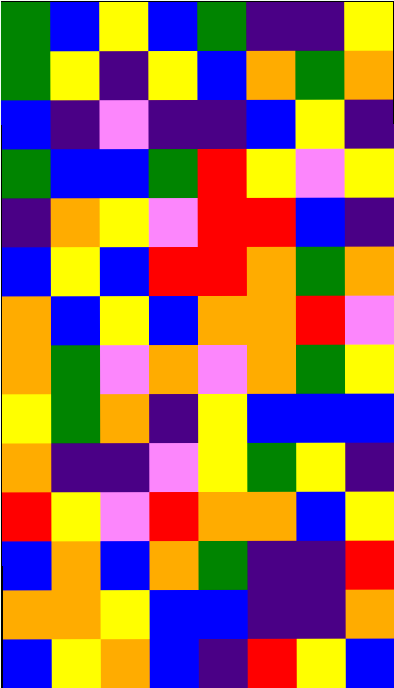[["green", "blue", "yellow", "blue", "green", "indigo", "indigo", "yellow"], ["green", "yellow", "indigo", "yellow", "blue", "orange", "green", "orange"], ["blue", "indigo", "violet", "indigo", "indigo", "blue", "yellow", "indigo"], ["green", "blue", "blue", "green", "red", "yellow", "violet", "yellow"], ["indigo", "orange", "yellow", "violet", "red", "red", "blue", "indigo"], ["blue", "yellow", "blue", "red", "red", "orange", "green", "orange"], ["orange", "blue", "yellow", "blue", "orange", "orange", "red", "violet"], ["orange", "green", "violet", "orange", "violet", "orange", "green", "yellow"], ["yellow", "green", "orange", "indigo", "yellow", "blue", "blue", "blue"], ["orange", "indigo", "indigo", "violet", "yellow", "green", "yellow", "indigo"], ["red", "yellow", "violet", "red", "orange", "orange", "blue", "yellow"], ["blue", "orange", "blue", "orange", "green", "indigo", "indigo", "red"], ["orange", "orange", "yellow", "blue", "blue", "indigo", "indigo", "orange"], ["blue", "yellow", "orange", "blue", "indigo", "red", "yellow", "blue"]]